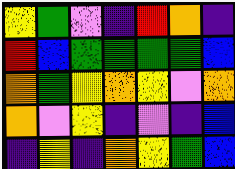[["yellow", "green", "violet", "indigo", "red", "orange", "indigo"], ["red", "blue", "green", "green", "green", "green", "blue"], ["orange", "green", "yellow", "orange", "yellow", "violet", "orange"], ["orange", "violet", "yellow", "indigo", "violet", "indigo", "blue"], ["indigo", "yellow", "indigo", "orange", "yellow", "green", "blue"]]